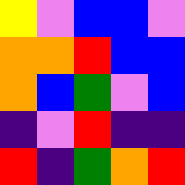[["yellow", "violet", "blue", "blue", "violet"], ["orange", "orange", "red", "blue", "blue"], ["orange", "blue", "green", "violet", "blue"], ["indigo", "violet", "red", "indigo", "indigo"], ["red", "indigo", "green", "orange", "red"]]